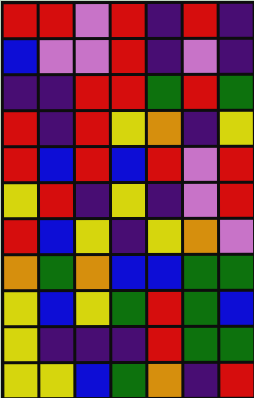[["red", "red", "violet", "red", "indigo", "red", "indigo"], ["blue", "violet", "violet", "red", "indigo", "violet", "indigo"], ["indigo", "indigo", "red", "red", "green", "red", "green"], ["red", "indigo", "red", "yellow", "orange", "indigo", "yellow"], ["red", "blue", "red", "blue", "red", "violet", "red"], ["yellow", "red", "indigo", "yellow", "indigo", "violet", "red"], ["red", "blue", "yellow", "indigo", "yellow", "orange", "violet"], ["orange", "green", "orange", "blue", "blue", "green", "green"], ["yellow", "blue", "yellow", "green", "red", "green", "blue"], ["yellow", "indigo", "indigo", "indigo", "red", "green", "green"], ["yellow", "yellow", "blue", "green", "orange", "indigo", "red"]]